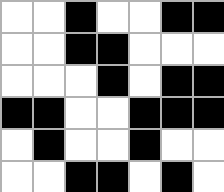[["white", "white", "black", "white", "white", "black", "black"], ["white", "white", "black", "black", "white", "white", "white"], ["white", "white", "white", "black", "white", "black", "black"], ["black", "black", "white", "white", "black", "black", "black"], ["white", "black", "white", "white", "black", "white", "white"], ["white", "white", "black", "black", "white", "black", "white"]]